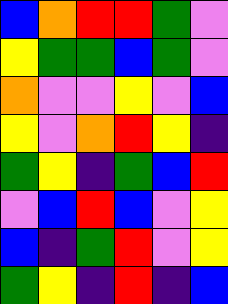[["blue", "orange", "red", "red", "green", "violet"], ["yellow", "green", "green", "blue", "green", "violet"], ["orange", "violet", "violet", "yellow", "violet", "blue"], ["yellow", "violet", "orange", "red", "yellow", "indigo"], ["green", "yellow", "indigo", "green", "blue", "red"], ["violet", "blue", "red", "blue", "violet", "yellow"], ["blue", "indigo", "green", "red", "violet", "yellow"], ["green", "yellow", "indigo", "red", "indigo", "blue"]]